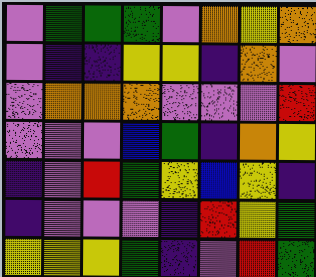[["violet", "green", "green", "green", "violet", "orange", "yellow", "orange"], ["violet", "indigo", "indigo", "yellow", "yellow", "indigo", "orange", "violet"], ["violet", "orange", "orange", "orange", "violet", "violet", "violet", "red"], ["violet", "violet", "violet", "blue", "green", "indigo", "orange", "yellow"], ["indigo", "violet", "red", "green", "yellow", "blue", "yellow", "indigo"], ["indigo", "violet", "violet", "violet", "indigo", "red", "yellow", "green"], ["yellow", "yellow", "yellow", "green", "indigo", "violet", "red", "green"]]